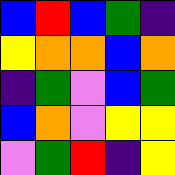[["blue", "red", "blue", "green", "indigo"], ["yellow", "orange", "orange", "blue", "orange"], ["indigo", "green", "violet", "blue", "green"], ["blue", "orange", "violet", "yellow", "yellow"], ["violet", "green", "red", "indigo", "yellow"]]